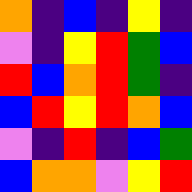[["orange", "indigo", "blue", "indigo", "yellow", "indigo"], ["violet", "indigo", "yellow", "red", "green", "blue"], ["red", "blue", "orange", "red", "green", "indigo"], ["blue", "red", "yellow", "red", "orange", "blue"], ["violet", "indigo", "red", "indigo", "blue", "green"], ["blue", "orange", "orange", "violet", "yellow", "red"]]